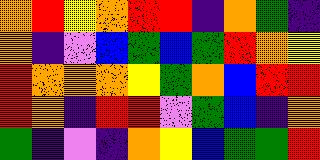[["orange", "red", "yellow", "orange", "red", "red", "indigo", "orange", "green", "indigo"], ["orange", "indigo", "violet", "blue", "green", "blue", "green", "red", "orange", "yellow"], ["red", "orange", "orange", "orange", "yellow", "green", "orange", "blue", "red", "red"], ["red", "orange", "indigo", "red", "red", "violet", "green", "blue", "indigo", "orange"], ["green", "indigo", "violet", "indigo", "orange", "yellow", "blue", "green", "green", "red"]]